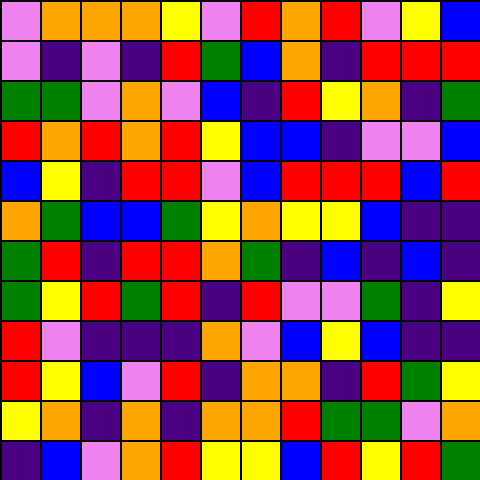[["violet", "orange", "orange", "orange", "yellow", "violet", "red", "orange", "red", "violet", "yellow", "blue"], ["violet", "indigo", "violet", "indigo", "red", "green", "blue", "orange", "indigo", "red", "red", "red"], ["green", "green", "violet", "orange", "violet", "blue", "indigo", "red", "yellow", "orange", "indigo", "green"], ["red", "orange", "red", "orange", "red", "yellow", "blue", "blue", "indigo", "violet", "violet", "blue"], ["blue", "yellow", "indigo", "red", "red", "violet", "blue", "red", "red", "red", "blue", "red"], ["orange", "green", "blue", "blue", "green", "yellow", "orange", "yellow", "yellow", "blue", "indigo", "indigo"], ["green", "red", "indigo", "red", "red", "orange", "green", "indigo", "blue", "indigo", "blue", "indigo"], ["green", "yellow", "red", "green", "red", "indigo", "red", "violet", "violet", "green", "indigo", "yellow"], ["red", "violet", "indigo", "indigo", "indigo", "orange", "violet", "blue", "yellow", "blue", "indigo", "indigo"], ["red", "yellow", "blue", "violet", "red", "indigo", "orange", "orange", "indigo", "red", "green", "yellow"], ["yellow", "orange", "indigo", "orange", "indigo", "orange", "orange", "red", "green", "green", "violet", "orange"], ["indigo", "blue", "violet", "orange", "red", "yellow", "yellow", "blue", "red", "yellow", "red", "green"]]